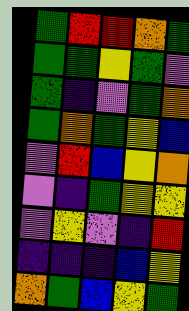[["green", "red", "red", "orange", "green"], ["green", "green", "yellow", "green", "violet"], ["green", "indigo", "violet", "green", "orange"], ["green", "orange", "green", "yellow", "blue"], ["violet", "red", "blue", "yellow", "orange"], ["violet", "indigo", "green", "yellow", "yellow"], ["violet", "yellow", "violet", "indigo", "red"], ["indigo", "indigo", "indigo", "blue", "yellow"], ["orange", "green", "blue", "yellow", "green"]]